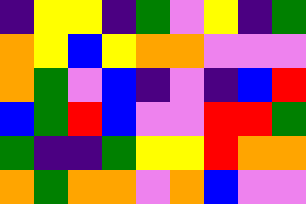[["indigo", "yellow", "yellow", "indigo", "green", "violet", "yellow", "indigo", "green"], ["orange", "yellow", "blue", "yellow", "orange", "orange", "violet", "violet", "violet"], ["orange", "green", "violet", "blue", "indigo", "violet", "indigo", "blue", "red"], ["blue", "green", "red", "blue", "violet", "violet", "red", "red", "green"], ["green", "indigo", "indigo", "green", "yellow", "yellow", "red", "orange", "orange"], ["orange", "green", "orange", "orange", "violet", "orange", "blue", "violet", "violet"]]